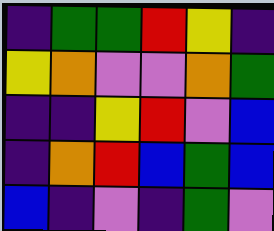[["indigo", "green", "green", "red", "yellow", "indigo"], ["yellow", "orange", "violet", "violet", "orange", "green"], ["indigo", "indigo", "yellow", "red", "violet", "blue"], ["indigo", "orange", "red", "blue", "green", "blue"], ["blue", "indigo", "violet", "indigo", "green", "violet"]]